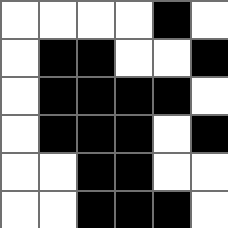[["white", "white", "white", "white", "black", "white"], ["white", "black", "black", "white", "white", "black"], ["white", "black", "black", "black", "black", "white"], ["white", "black", "black", "black", "white", "black"], ["white", "white", "black", "black", "white", "white"], ["white", "white", "black", "black", "black", "white"]]